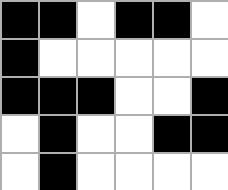[["black", "black", "white", "black", "black", "white"], ["black", "white", "white", "white", "white", "white"], ["black", "black", "black", "white", "white", "black"], ["white", "black", "white", "white", "black", "black"], ["white", "black", "white", "white", "white", "white"]]